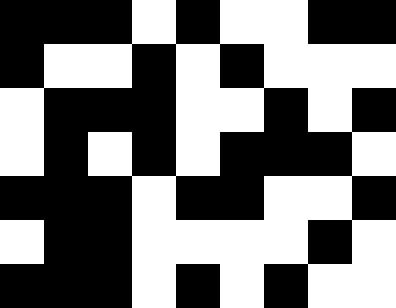[["black", "black", "black", "white", "black", "white", "white", "black", "black"], ["black", "white", "white", "black", "white", "black", "white", "white", "white"], ["white", "black", "black", "black", "white", "white", "black", "white", "black"], ["white", "black", "white", "black", "white", "black", "black", "black", "white"], ["black", "black", "black", "white", "black", "black", "white", "white", "black"], ["white", "black", "black", "white", "white", "white", "white", "black", "white"], ["black", "black", "black", "white", "black", "white", "black", "white", "white"]]